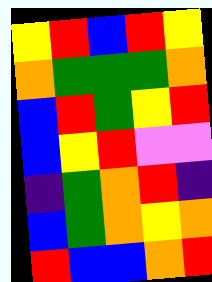[["yellow", "red", "blue", "red", "yellow"], ["orange", "green", "green", "green", "orange"], ["blue", "red", "green", "yellow", "red"], ["blue", "yellow", "red", "violet", "violet"], ["indigo", "green", "orange", "red", "indigo"], ["blue", "green", "orange", "yellow", "orange"], ["red", "blue", "blue", "orange", "red"]]